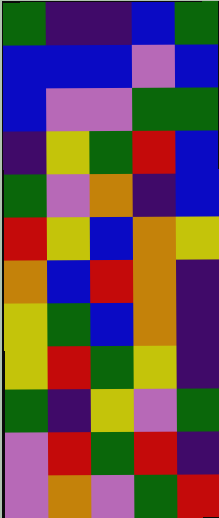[["green", "indigo", "indigo", "blue", "green"], ["blue", "blue", "blue", "violet", "blue"], ["blue", "violet", "violet", "green", "green"], ["indigo", "yellow", "green", "red", "blue"], ["green", "violet", "orange", "indigo", "blue"], ["red", "yellow", "blue", "orange", "yellow"], ["orange", "blue", "red", "orange", "indigo"], ["yellow", "green", "blue", "orange", "indigo"], ["yellow", "red", "green", "yellow", "indigo"], ["green", "indigo", "yellow", "violet", "green"], ["violet", "red", "green", "red", "indigo"], ["violet", "orange", "violet", "green", "red"]]